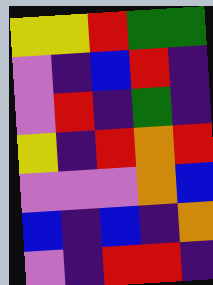[["yellow", "yellow", "red", "green", "green"], ["violet", "indigo", "blue", "red", "indigo"], ["violet", "red", "indigo", "green", "indigo"], ["yellow", "indigo", "red", "orange", "red"], ["violet", "violet", "violet", "orange", "blue"], ["blue", "indigo", "blue", "indigo", "orange"], ["violet", "indigo", "red", "red", "indigo"]]